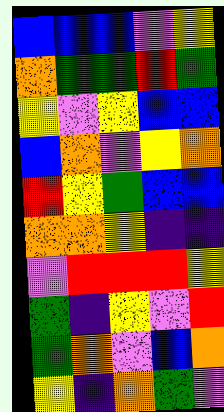[["blue", "blue", "blue", "violet", "yellow"], ["orange", "green", "green", "red", "green"], ["yellow", "violet", "yellow", "blue", "blue"], ["blue", "orange", "violet", "yellow", "orange"], ["red", "yellow", "green", "blue", "blue"], ["orange", "orange", "yellow", "indigo", "indigo"], ["violet", "red", "red", "red", "yellow"], ["green", "indigo", "yellow", "violet", "red"], ["green", "orange", "violet", "blue", "orange"], ["yellow", "indigo", "orange", "green", "violet"]]